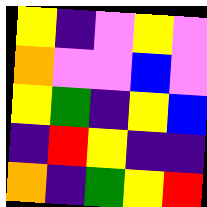[["yellow", "indigo", "violet", "yellow", "violet"], ["orange", "violet", "violet", "blue", "violet"], ["yellow", "green", "indigo", "yellow", "blue"], ["indigo", "red", "yellow", "indigo", "indigo"], ["orange", "indigo", "green", "yellow", "red"]]